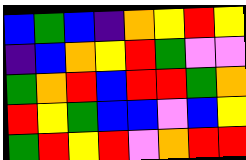[["blue", "green", "blue", "indigo", "orange", "yellow", "red", "yellow"], ["indigo", "blue", "orange", "yellow", "red", "green", "violet", "violet"], ["green", "orange", "red", "blue", "red", "red", "green", "orange"], ["red", "yellow", "green", "blue", "blue", "violet", "blue", "yellow"], ["green", "red", "yellow", "red", "violet", "orange", "red", "red"]]